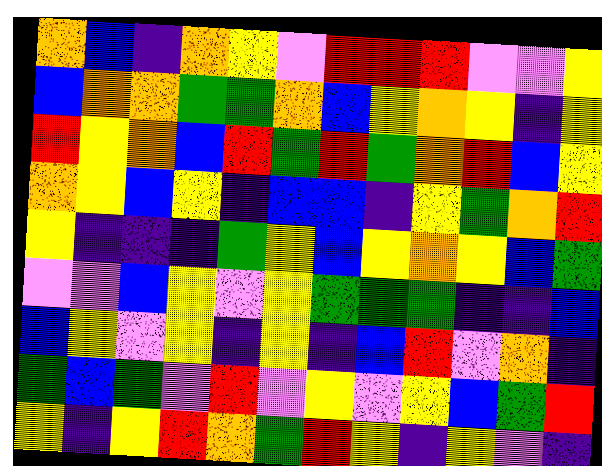[["orange", "blue", "indigo", "orange", "yellow", "violet", "red", "red", "red", "violet", "violet", "yellow"], ["blue", "orange", "orange", "green", "green", "orange", "blue", "yellow", "orange", "yellow", "indigo", "yellow"], ["red", "yellow", "orange", "blue", "red", "green", "red", "green", "orange", "red", "blue", "yellow"], ["orange", "yellow", "blue", "yellow", "indigo", "blue", "blue", "indigo", "yellow", "green", "orange", "red"], ["yellow", "indigo", "indigo", "indigo", "green", "yellow", "blue", "yellow", "orange", "yellow", "blue", "green"], ["violet", "violet", "blue", "yellow", "violet", "yellow", "green", "green", "green", "indigo", "indigo", "blue"], ["blue", "yellow", "violet", "yellow", "indigo", "yellow", "indigo", "blue", "red", "violet", "orange", "indigo"], ["green", "blue", "green", "violet", "red", "violet", "yellow", "violet", "yellow", "blue", "green", "red"], ["yellow", "indigo", "yellow", "red", "orange", "green", "red", "yellow", "indigo", "yellow", "violet", "indigo"]]